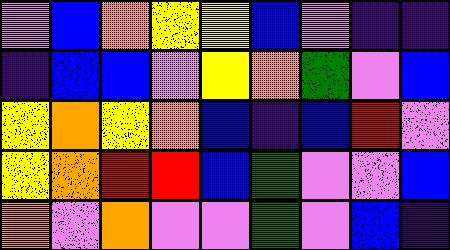[["violet", "blue", "orange", "yellow", "yellow", "blue", "violet", "indigo", "indigo"], ["indigo", "blue", "blue", "violet", "yellow", "orange", "green", "violet", "blue"], ["yellow", "orange", "yellow", "orange", "blue", "indigo", "blue", "red", "violet"], ["yellow", "orange", "red", "red", "blue", "green", "violet", "violet", "blue"], ["orange", "violet", "orange", "violet", "violet", "green", "violet", "blue", "indigo"]]